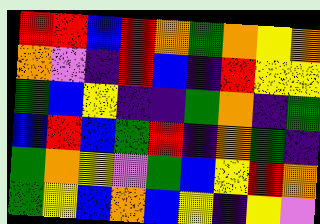[["red", "red", "blue", "red", "orange", "green", "orange", "yellow", "orange"], ["orange", "violet", "indigo", "red", "blue", "indigo", "red", "yellow", "yellow"], ["green", "blue", "yellow", "indigo", "indigo", "green", "orange", "indigo", "green"], ["blue", "red", "blue", "green", "red", "indigo", "orange", "green", "indigo"], ["green", "orange", "yellow", "violet", "green", "blue", "yellow", "red", "orange"], ["green", "yellow", "blue", "orange", "blue", "yellow", "indigo", "yellow", "violet"]]